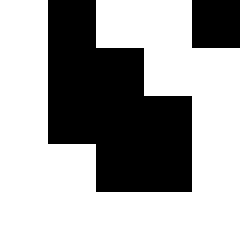[["white", "black", "white", "white", "black"], ["white", "black", "black", "white", "white"], ["white", "black", "black", "black", "white"], ["white", "white", "black", "black", "white"], ["white", "white", "white", "white", "white"]]